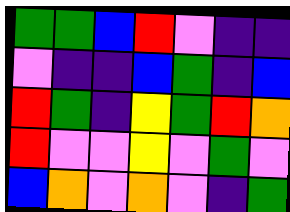[["green", "green", "blue", "red", "violet", "indigo", "indigo"], ["violet", "indigo", "indigo", "blue", "green", "indigo", "blue"], ["red", "green", "indigo", "yellow", "green", "red", "orange"], ["red", "violet", "violet", "yellow", "violet", "green", "violet"], ["blue", "orange", "violet", "orange", "violet", "indigo", "green"]]